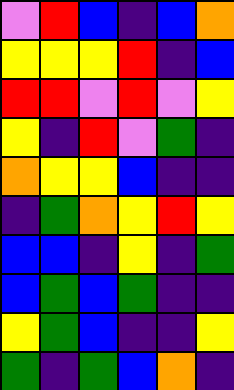[["violet", "red", "blue", "indigo", "blue", "orange"], ["yellow", "yellow", "yellow", "red", "indigo", "blue"], ["red", "red", "violet", "red", "violet", "yellow"], ["yellow", "indigo", "red", "violet", "green", "indigo"], ["orange", "yellow", "yellow", "blue", "indigo", "indigo"], ["indigo", "green", "orange", "yellow", "red", "yellow"], ["blue", "blue", "indigo", "yellow", "indigo", "green"], ["blue", "green", "blue", "green", "indigo", "indigo"], ["yellow", "green", "blue", "indigo", "indigo", "yellow"], ["green", "indigo", "green", "blue", "orange", "indigo"]]